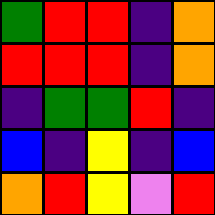[["green", "red", "red", "indigo", "orange"], ["red", "red", "red", "indigo", "orange"], ["indigo", "green", "green", "red", "indigo"], ["blue", "indigo", "yellow", "indigo", "blue"], ["orange", "red", "yellow", "violet", "red"]]